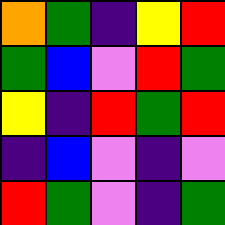[["orange", "green", "indigo", "yellow", "red"], ["green", "blue", "violet", "red", "green"], ["yellow", "indigo", "red", "green", "red"], ["indigo", "blue", "violet", "indigo", "violet"], ["red", "green", "violet", "indigo", "green"]]